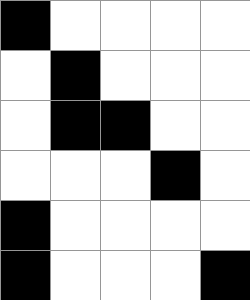[["black", "white", "white", "white", "white"], ["white", "black", "white", "white", "white"], ["white", "black", "black", "white", "white"], ["white", "white", "white", "black", "white"], ["black", "white", "white", "white", "white"], ["black", "white", "white", "white", "black"]]